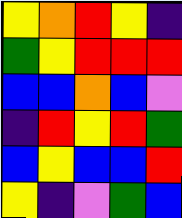[["yellow", "orange", "red", "yellow", "indigo"], ["green", "yellow", "red", "red", "red"], ["blue", "blue", "orange", "blue", "violet"], ["indigo", "red", "yellow", "red", "green"], ["blue", "yellow", "blue", "blue", "red"], ["yellow", "indigo", "violet", "green", "blue"]]